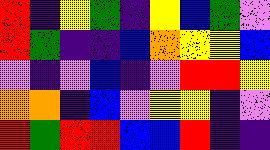[["red", "indigo", "yellow", "green", "indigo", "yellow", "blue", "green", "violet"], ["red", "green", "indigo", "indigo", "blue", "orange", "yellow", "yellow", "blue"], ["violet", "indigo", "violet", "blue", "indigo", "violet", "red", "red", "yellow"], ["orange", "orange", "indigo", "blue", "violet", "yellow", "yellow", "indigo", "violet"], ["red", "green", "red", "red", "blue", "blue", "red", "indigo", "indigo"]]